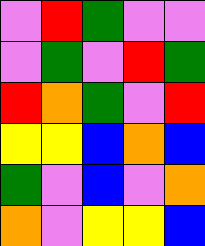[["violet", "red", "green", "violet", "violet"], ["violet", "green", "violet", "red", "green"], ["red", "orange", "green", "violet", "red"], ["yellow", "yellow", "blue", "orange", "blue"], ["green", "violet", "blue", "violet", "orange"], ["orange", "violet", "yellow", "yellow", "blue"]]